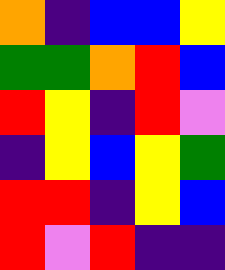[["orange", "indigo", "blue", "blue", "yellow"], ["green", "green", "orange", "red", "blue"], ["red", "yellow", "indigo", "red", "violet"], ["indigo", "yellow", "blue", "yellow", "green"], ["red", "red", "indigo", "yellow", "blue"], ["red", "violet", "red", "indigo", "indigo"]]